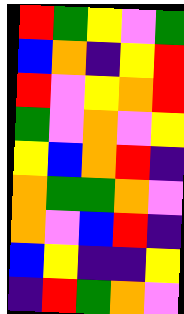[["red", "green", "yellow", "violet", "green"], ["blue", "orange", "indigo", "yellow", "red"], ["red", "violet", "yellow", "orange", "red"], ["green", "violet", "orange", "violet", "yellow"], ["yellow", "blue", "orange", "red", "indigo"], ["orange", "green", "green", "orange", "violet"], ["orange", "violet", "blue", "red", "indigo"], ["blue", "yellow", "indigo", "indigo", "yellow"], ["indigo", "red", "green", "orange", "violet"]]